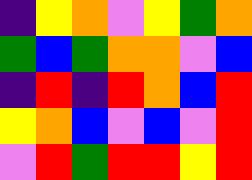[["indigo", "yellow", "orange", "violet", "yellow", "green", "orange"], ["green", "blue", "green", "orange", "orange", "violet", "blue"], ["indigo", "red", "indigo", "red", "orange", "blue", "red"], ["yellow", "orange", "blue", "violet", "blue", "violet", "red"], ["violet", "red", "green", "red", "red", "yellow", "red"]]